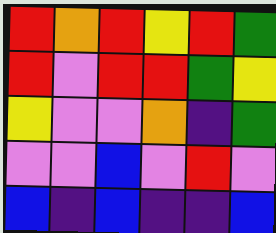[["red", "orange", "red", "yellow", "red", "green"], ["red", "violet", "red", "red", "green", "yellow"], ["yellow", "violet", "violet", "orange", "indigo", "green"], ["violet", "violet", "blue", "violet", "red", "violet"], ["blue", "indigo", "blue", "indigo", "indigo", "blue"]]